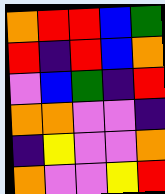[["orange", "red", "red", "blue", "green"], ["red", "indigo", "red", "blue", "orange"], ["violet", "blue", "green", "indigo", "red"], ["orange", "orange", "violet", "violet", "indigo"], ["indigo", "yellow", "violet", "violet", "orange"], ["orange", "violet", "violet", "yellow", "red"]]